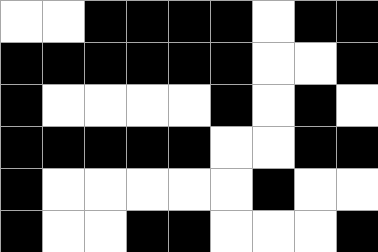[["white", "white", "black", "black", "black", "black", "white", "black", "black"], ["black", "black", "black", "black", "black", "black", "white", "white", "black"], ["black", "white", "white", "white", "white", "black", "white", "black", "white"], ["black", "black", "black", "black", "black", "white", "white", "black", "black"], ["black", "white", "white", "white", "white", "white", "black", "white", "white"], ["black", "white", "white", "black", "black", "white", "white", "white", "black"]]